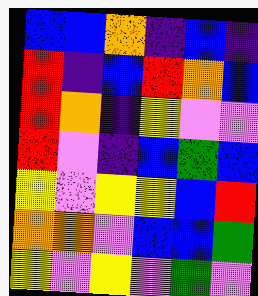[["blue", "blue", "orange", "indigo", "blue", "indigo"], ["red", "indigo", "blue", "red", "orange", "blue"], ["red", "orange", "indigo", "yellow", "violet", "violet"], ["red", "violet", "indigo", "blue", "green", "blue"], ["yellow", "violet", "yellow", "yellow", "blue", "red"], ["orange", "orange", "violet", "blue", "blue", "green"], ["yellow", "violet", "yellow", "violet", "green", "violet"]]